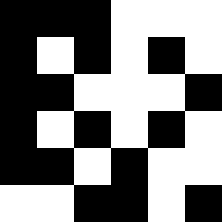[["black", "black", "black", "white", "white", "white"], ["black", "white", "black", "white", "black", "white"], ["black", "black", "white", "white", "white", "black"], ["black", "white", "black", "white", "black", "white"], ["black", "black", "white", "black", "white", "white"], ["white", "white", "black", "black", "white", "black"]]